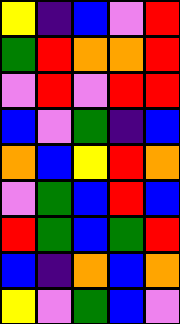[["yellow", "indigo", "blue", "violet", "red"], ["green", "red", "orange", "orange", "red"], ["violet", "red", "violet", "red", "red"], ["blue", "violet", "green", "indigo", "blue"], ["orange", "blue", "yellow", "red", "orange"], ["violet", "green", "blue", "red", "blue"], ["red", "green", "blue", "green", "red"], ["blue", "indigo", "orange", "blue", "orange"], ["yellow", "violet", "green", "blue", "violet"]]